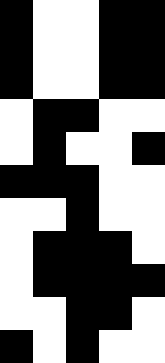[["black", "white", "white", "black", "black"], ["black", "white", "white", "black", "black"], ["black", "white", "white", "black", "black"], ["white", "black", "black", "white", "white"], ["white", "black", "white", "white", "black"], ["black", "black", "black", "white", "white"], ["white", "white", "black", "white", "white"], ["white", "black", "black", "black", "white"], ["white", "black", "black", "black", "black"], ["white", "white", "black", "black", "white"], ["black", "white", "black", "white", "white"]]